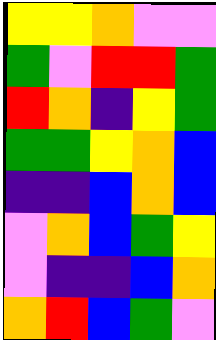[["yellow", "yellow", "orange", "violet", "violet"], ["green", "violet", "red", "red", "green"], ["red", "orange", "indigo", "yellow", "green"], ["green", "green", "yellow", "orange", "blue"], ["indigo", "indigo", "blue", "orange", "blue"], ["violet", "orange", "blue", "green", "yellow"], ["violet", "indigo", "indigo", "blue", "orange"], ["orange", "red", "blue", "green", "violet"]]